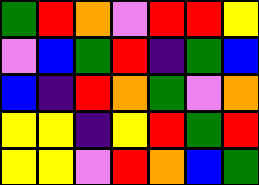[["green", "red", "orange", "violet", "red", "red", "yellow"], ["violet", "blue", "green", "red", "indigo", "green", "blue"], ["blue", "indigo", "red", "orange", "green", "violet", "orange"], ["yellow", "yellow", "indigo", "yellow", "red", "green", "red"], ["yellow", "yellow", "violet", "red", "orange", "blue", "green"]]